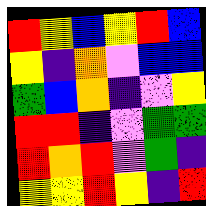[["red", "yellow", "blue", "yellow", "red", "blue"], ["yellow", "indigo", "orange", "violet", "blue", "blue"], ["green", "blue", "orange", "indigo", "violet", "yellow"], ["red", "red", "indigo", "violet", "green", "green"], ["red", "orange", "red", "violet", "green", "indigo"], ["yellow", "yellow", "red", "yellow", "indigo", "red"]]